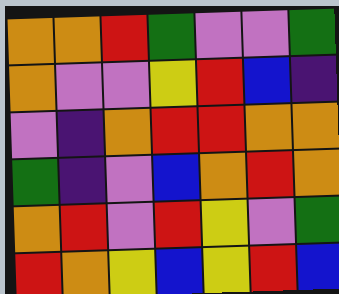[["orange", "orange", "red", "green", "violet", "violet", "green"], ["orange", "violet", "violet", "yellow", "red", "blue", "indigo"], ["violet", "indigo", "orange", "red", "red", "orange", "orange"], ["green", "indigo", "violet", "blue", "orange", "red", "orange"], ["orange", "red", "violet", "red", "yellow", "violet", "green"], ["red", "orange", "yellow", "blue", "yellow", "red", "blue"]]